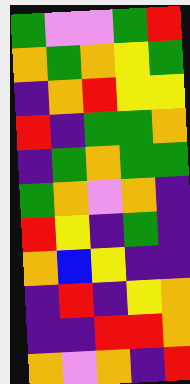[["green", "violet", "violet", "green", "red"], ["orange", "green", "orange", "yellow", "green"], ["indigo", "orange", "red", "yellow", "yellow"], ["red", "indigo", "green", "green", "orange"], ["indigo", "green", "orange", "green", "green"], ["green", "orange", "violet", "orange", "indigo"], ["red", "yellow", "indigo", "green", "indigo"], ["orange", "blue", "yellow", "indigo", "indigo"], ["indigo", "red", "indigo", "yellow", "orange"], ["indigo", "indigo", "red", "red", "orange"], ["orange", "violet", "orange", "indigo", "red"]]